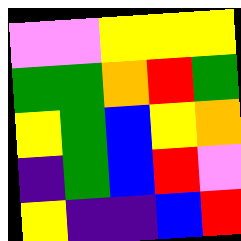[["violet", "violet", "yellow", "yellow", "yellow"], ["green", "green", "orange", "red", "green"], ["yellow", "green", "blue", "yellow", "orange"], ["indigo", "green", "blue", "red", "violet"], ["yellow", "indigo", "indigo", "blue", "red"]]